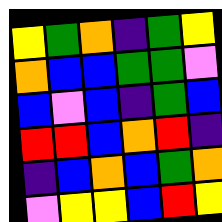[["yellow", "green", "orange", "indigo", "green", "yellow"], ["orange", "blue", "blue", "green", "green", "violet"], ["blue", "violet", "blue", "indigo", "green", "blue"], ["red", "red", "blue", "orange", "red", "indigo"], ["indigo", "blue", "orange", "blue", "green", "orange"], ["violet", "yellow", "yellow", "blue", "red", "yellow"]]